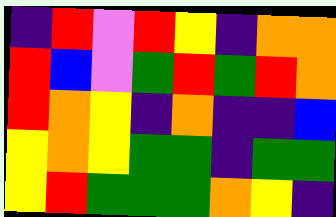[["indigo", "red", "violet", "red", "yellow", "indigo", "orange", "orange"], ["red", "blue", "violet", "green", "red", "green", "red", "orange"], ["red", "orange", "yellow", "indigo", "orange", "indigo", "indigo", "blue"], ["yellow", "orange", "yellow", "green", "green", "indigo", "green", "green"], ["yellow", "red", "green", "green", "green", "orange", "yellow", "indigo"]]